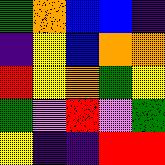[["green", "orange", "blue", "blue", "indigo"], ["indigo", "yellow", "blue", "orange", "orange"], ["red", "yellow", "orange", "green", "yellow"], ["green", "violet", "red", "violet", "green"], ["yellow", "indigo", "indigo", "red", "red"]]